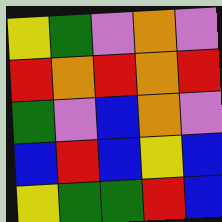[["yellow", "green", "violet", "orange", "violet"], ["red", "orange", "red", "orange", "red"], ["green", "violet", "blue", "orange", "violet"], ["blue", "red", "blue", "yellow", "blue"], ["yellow", "green", "green", "red", "blue"]]